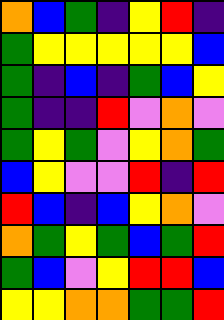[["orange", "blue", "green", "indigo", "yellow", "red", "indigo"], ["green", "yellow", "yellow", "yellow", "yellow", "yellow", "blue"], ["green", "indigo", "blue", "indigo", "green", "blue", "yellow"], ["green", "indigo", "indigo", "red", "violet", "orange", "violet"], ["green", "yellow", "green", "violet", "yellow", "orange", "green"], ["blue", "yellow", "violet", "violet", "red", "indigo", "red"], ["red", "blue", "indigo", "blue", "yellow", "orange", "violet"], ["orange", "green", "yellow", "green", "blue", "green", "red"], ["green", "blue", "violet", "yellow", "red", "red", "blue"], ["yellow", "yellow", "orange", "orange", "green", "green", "red"]]